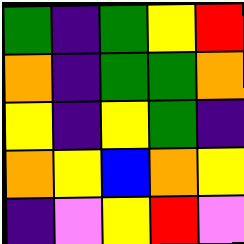[["green", "indigo", "green", "yellow", "red"], ["orange", "indigo", "green", "green", "orange"], ["yellow", "indigo", "yellow", "green", "indigo"], ["orange", "yellow", "blue", "orange", "yellow"], ["indigo", "violet", "yellow", "red", "violet"]]